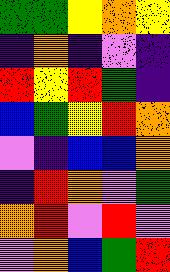[["green", "green", "yellow", "orange", "yellow"], ["indigo", "orange", "indigo", "violet", "indigo"], ["red", "yellow", "red", "green", "indigo"], ["blue", "green", "yellow", "red", "orange"], ["violet", "indigo", "blue", "blue", "orange"], ["indigo", "red", "orange", "violet", "green"], ["orange", "red", "violet", "red", "violet"], ["violet", "orange", "blue", "green", "red"]]